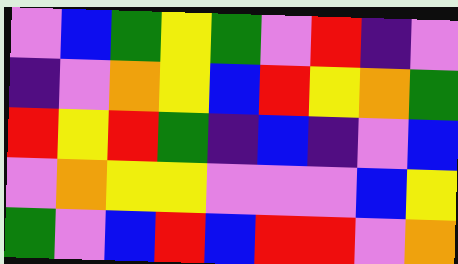[["violet", "blue", "green", "yellow", "green", "violet", "red", "indigo", "violet"], ["indigo", "violet", "orange", "yellow", "blue", "red", "yellow", "orange", "green"], ["red", "yellow", "red", "green", "indigo", "blue", "indigo", "violet", "blue"], ["violet", "orange", "yellow", "yellow", "violet", "violet", "violet", "blue", "yellow"], ["green", "violet", "blue", "red", "blue", "red", "red", "violet", "orange"]]